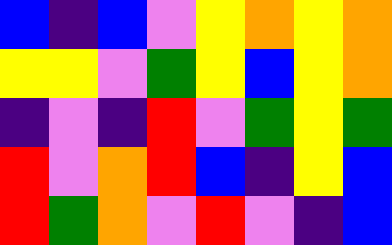[["blue", "indigo", "blue", "violet", "yellow", "orange", "yellow", "orange"], ["yellow", "yellow", "violet", "green", "yellow", "blue", "yellow", "orange"], ["indigo", "violet", "indigo", "red", "violet", "green", "yellow", "green"], ["red", "violet", "orange", "red", "blue", "indigo", "yellow", "blue"], ["red", "green", "orange", "violet", "red", "violet", "indigo", "blue"]]